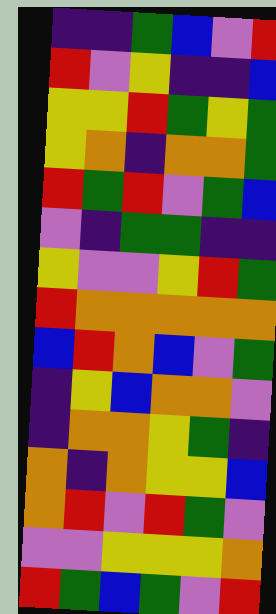[["indigo", "indigo", "green", "blue", "violet", "red"], ["red", "violet", "yellow", "indigo", "indigo", "blue"], ["yellow", "yellow", "red", "green", "yellow", "green"], ["yellow", "orange", "indigo", "orange", "orange", "green"], ["red", "green", "red", "violet", "green", "blue"], ["violet", "indigo", "green", "green", "indigo", "indigo"], ["yellow", "violet", "violet", "yellow", "red", "green"], ["red", "orange", "orange", "orange", "orange", "orange"], ["blue", "red", "orange", "blue", "violet", "green"], ["indigo", "yellow", "blue", "orange", "orange", "violet"], ["indigo", "orange", "orange", "yellow", "green", "indigo"], ["orange", "indigo", "orange", "yellow", "yellow", "blue"], ["orange", "red", "violet", "red", "green", "violet"], ["violet", "violet", "yellow", "yellow", "yellow", "orange"], ["red", "green", "blue", "green", "violet", "red"]]